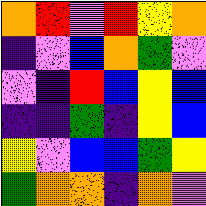[["orange", "red", "violet", "red", "yellow", "orange"], ["indigo", "violet", "blue", "orange", "green", "violet"], ["violet", "indigo", "red", "blue", "yellow", "blue"], ["indigo", "indigo", "green", "indigo", "yellow", "blue"], ["yellow", "violet", "blue", "blue", "green", "yellow"], ["green", "orange", "orange", "indigo", "orange", "violet"]]